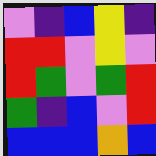[["violet", "indigo", "blue", "yellow", "indigo"], ["red", "red", "violet", "yellow", "violet"], ["red", "green", "violet", "green", "red"], ["green", "indigo", "blue", "violet", "red"], ["blue", "blue", "blue", "orange", "blue"]]